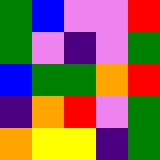[["green", "blue", "violet", "violet", "red"], ["green", "violet", "indigo", "violet", "green"], ["blue", "green", "green", "orange", "red"], ["indigo", "orange", "red", "violet", "green"], ["orange", "yellow", "yellow", "indigo", "green"]]